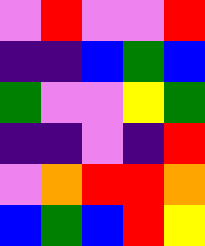[["violet", "red", "violet", "violet", "red"], ["indigo", "indigo", "blue", "green", "blue"], ["green", "violet", "violet", "yellow", "green"], ["indigo", "indigo", "violet", "indigo", "red"], ["violet", "orange", "red", "red", "orange"], ["blue", "green", "blue", "red", "yellow"]]